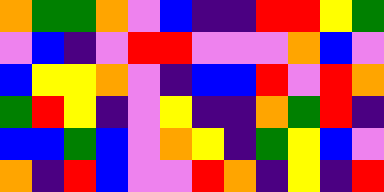[["orange", "green", "green", "orange", "violet", "blue", "indigo", "indigo", "red", "red", "yellow", "green"], ["violet", "blue", "indigo", "violet", "red", "red", "violet", "violet", "violet", "orange", "blue", "violet"], ["blue", "yellow", "yellow", "orange", "violet", "indigo", "blue", "blue", "red", "violet", "red", "orange"], ["green", "red", "yellow", "indigo", "violet", "yellow", "indigo", "indigo", "orange", "green", "red", "indigo"], ["blue", "blue", "green", "blue", "violet", "orange", "yellow", "indigo", "green", "yellow", "blue", "violet"], ["orange", "indigo", "red", "blue", "violet", "violet", "red", "orange", "indigo", "yellow", "indigo", "red"]]